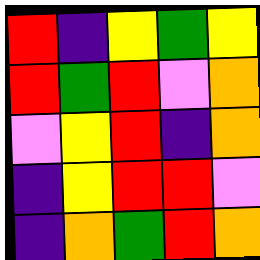[["red", "indigo", "yellow", "green", "yellow"], ["red", "green", "red", "violet", "orange"], ["violet", "yellow", "red", "indigo", "orange"], ["indigo", "yellow", "red", "red", "violet"], ["indigo", "orange", "green", "red", "orange"]]